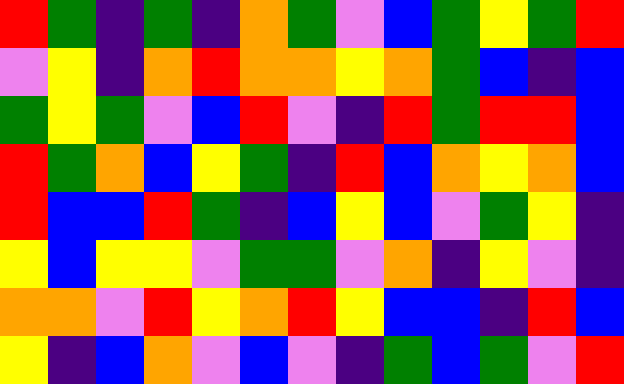[["red", "green", "indigo", "green", "indigo", "orange", "green", "violet", "blue", "green", "yellow", "green", "red"], ["violet", "yellow", "indigo", "orange", "red", "orange", "orange", "yellow", "orange", "green", "blue", "indigo", "blue"], ["green", "yellow", "green", "violet", "blue", "red", "violet", "indigo", "red", "green", "red", "red", "blue"], ["red", "green", "orange", "blue", "yellow", "green", "indigo", "red", "blue", "orange", "yellow", "orange", "blue"], ["red", "blue", "blue", "red", "green", "indigo", "blue", "yellow", "blue", "violet", "green", "yellow", "indigo"], ["yellow", "blue", "yellow", "yellow", "violet", "green", "green", "violet", "orange", "indigo", "yellow", "violet", "indigo"], ["orange", "orange", "violet", "red", "yellow", "orange", "red", "yellow", "blue", "blue", "indigo", "red", "blue"], ["yellow", "indigo", "blue", "orange", "violet", "blue", "violet", "indigo", "green", "blue", "green", "violet", "red"]]